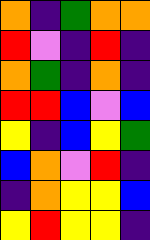[["orange", "indigo", "green", "orange", "orange"], ["red", "violet", "indigo", "red", "indigo"], ["orange", "green", "indigo", "orange", "indigo"], ["red", "red", "blue", "violet", "blue"], ["yellow", "indigo", "blue", "yellow", "green"], ["blue", "orange", "violet", "red", "indigo"], ["indigo", "orange", "yellow", "yellow", "blue"], ["yellow", "red", "yellow", "yellow", "indigo"]]